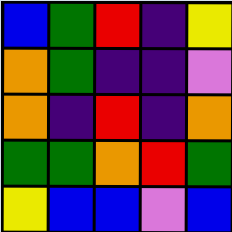[["blue", "green", "red", "indigo", "yellow"], ["orange", "green", "indigo", "indigo", "violet"], ["orange", "indigo", "red", "indigo", "orange"], ["green", "green", "orange", "red", "green"], ["yellow", "blue", "blue", "violet", "blue"]]